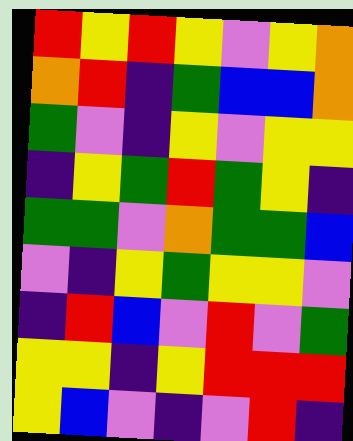[["red", "yellow", "red", "yellow", "violet", "yellow", "orange"], ["orange", "red", "indigo", "green", "blue", "blue", "orange"], ["green", "violet", "indigo", "yellow", "violet", "yellow", "yellow"], ["indigo", "yellow", "green", "red", "green", "yellow", "indigo"], ["green", "green", "violet", "orange", "green", "green", "blue"], ["violet", "indigo", "yellow", "green", "yellow", "yellow", "violet"], ["indigo", "red", "blue", "violet", "red", "violet", "green"], ["yellow", "yellow", "indigo", "yellow", "red", "red", "red"], ["yellow", "blue", "violet", "indigo", "violet", "red", "indigo"]]